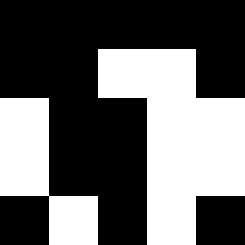[["black", "black", "black", "black", "black"], ["black", "black", "white", "white", "black"], ["white", "black", "black", "white", "white"], ["white", "black", "black", "white", "white"], ["black", "white", "black", "white", "black"]]